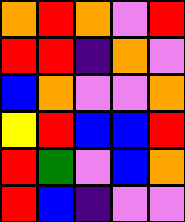[["orange", "red", "orange", "violet", "red"], ["red", "red", "indigo", "orange", "violet"], ["blue", "orange", "violet", "violet", "orange"], ["yellow", "red", "blue", "blue", "red"], ["red", "green", "violet", "blue", "orange"], ["red", "blue", "indigo", "violet", "violet"]]